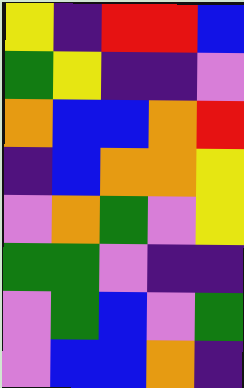[["yellow", "indigo", "red", "red", "blue"], ["green", "yellow", "indigo", "indigo", "violet"], ["orange", "blue", "blue", "orange", "red"], ["indigo", "blue", "orange", "orange", "yellow"], ["violet", "orange", "green", "violet", "yellow"], ["green", "green", "violet", "indigo", "indigo"], ["violet", "green", "blue", "violet", "green"], ["violet", "blue", "blue", "orange", "indigo"]]